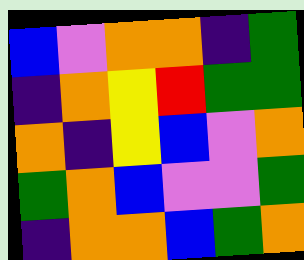[["blue", "violet", "orange", "orange", "indigo", "green"], ["indigo", "orange", "yellow", "red", "green", "green"], ["orange", "indigo", "yellow", "blue", "violet", "orange"], ["green", "orange", "blue", "violet", "violet", "green"], ["indigo", "orange", "orange", "blue", "green", "orange"]]